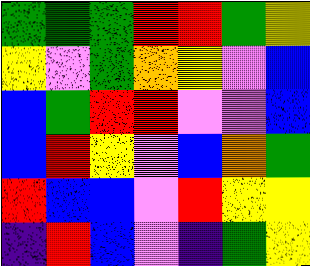[["green", "green", "green", "red", "red", "green", "yellow"], ["yellow", "violet", "green", "orange", "yellow", "violet", "blue"], ["blue", "green", "red", "red", "violet", "violet", "blue"], ["blue", "red", "yellow", "violet", "blue", "orange", "green"], ["red", "blue", "blue", "violet", "red", "yellow", "yellow"], ["indigo", "red", "blue", "violet", "indigo", "green", "yellow"]]